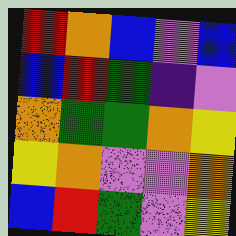[["red", "orange", "blue", "violet", "blue"], ["blue", "red", "green", "indigo", "violet"], ["orange", "green", "green", "orange", "yellow"], ["yellow", "orange", "violet", "violet", "orange"], ["blue", "red", "green", "violet", "yellow"]]